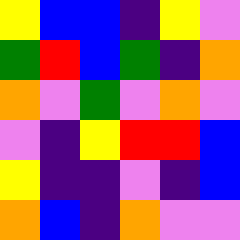[["yellow", "blue", "blue", "indigo", "yellow", "violet"], ["green", "red", "blue", "green", "indigo", "orange"], ["orange", "violet", "green", "violet", "orange", "violet"], ["violet", "indigo", "yellow", "red", "red", "blue"], ["yellow", "indigo", "indigo", "violet", "indigo", "blue"], ["orange", "blue", "indigo", "orange", "violet", "violet"]]